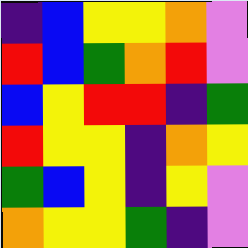[["indigo", "blue", "yellow", "yellow", "orange", "violet"], ["red", "blue", "green", "orange", "red", "violet"], ["blue", "yellow", "red", "red", "indigo", "green"], ["red", "yellow", "yellow", "indigo", "orange", "yellow"], ["green", "blue", "yellow", "indigo", "yellow", "violet"], ["orange", "yellow", "yellow", "green", "indigo", "violet"]]